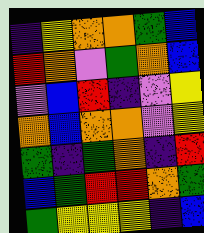[["indigo", "yellow", "orange", "orange", "green", "blue"], ["red", "orange", "violet", "green", "orange", "blue"], ["violet", "blue", "red", "indigo", "violet", "yellow"], ["orange", "blue", "orange", "orange", "violet", "yellow"], ["green", "indigo", "green", "orange", "indigo", "red"], ["blue", "green", "red", "red", "orange", "green"], ["green", "yellow", "yellow", "yellow", "indigo", "blue"]]